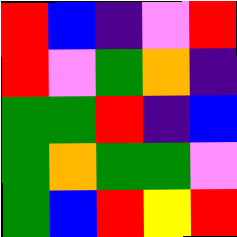[["red", "blue", "indigo", "violet", "red"], ["red", "violet", "green", "orange", "indigo"], ["green", "green", "red", "indigo", "blue"], ["green", "orange", "green", "green", "violet"], ["green", "blue", "red", "yellow", "red"]]